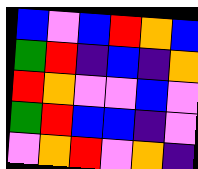[["blue", "violet", "blue", "red", "orange", "blue"], ["green", "red", "indigo", "blue", "indigo", "orange"], ["red", "orange", "violet", "violet", "blue", "violet"], ["green", "red", "blue", "blue", "indigo", "violet"], ["violet", "orange", "red", "violet", "orange", "indigo"]]